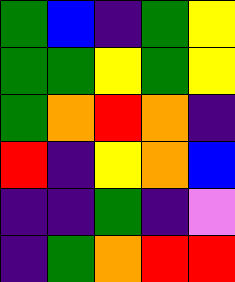[["green", "blue", "indigo", "green", "yellow"], ["green", "green", "yellow", "green", "yellow"], ["green", "orange", "red", "orange", "indigo"], ["red", "indigo", "yellow", "orange", "blue"], ["indigo", "indigo", "green", "indigo", "violet"], ["indigo", "green", "orange", "red", "red"]]